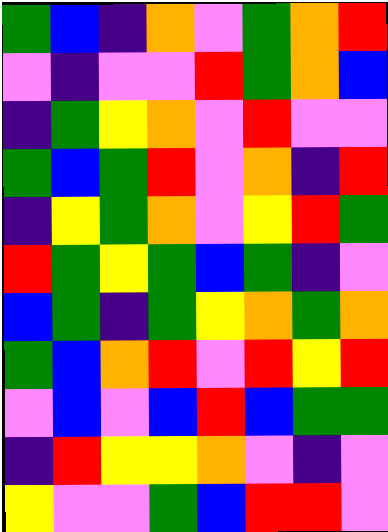[["green", "blue", "indigo", "orange", "violet", "green", "orange", "red"], ["violet", "indigo", "violet", "violet", "red", "green", "orange", "blue"], ["indigo", "green", "yellow", "orange", "violet", "red", "violet", "violet"], ["green", "blue", "green", "red", "violet", "orange", "indigo", "red"], ["indigo", "yellow", "green", "orange", "violet", "yellow", "red", "green"], ["red", "green", "yellow", "green", "blue", "green", "indigo", "violet"], ["blue", "green", "indigo", "green", "yellow", "orange", "green", "orange"], ["green", "blue", "orange", "red", "violet", "red", "yellow", "red"], ["violet", "blue", "violet", "blue", "red", "blue", "green", "green"], ["indigo", "red", "yellow", "yellow", "orange", "violet", "indigo", "violet"], ["yellow", "violet", "violet", "green", "blue", "red", "red", "violet"]]